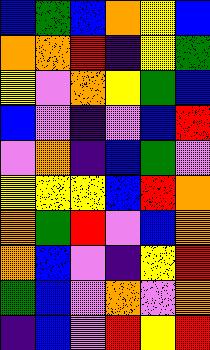[["blue", "green", "blue", "orange", "yellow", "blue"], ["orange", "orange", "red", "indigo", "yellow", "green"], ["yellow", "violet", "orange", "yellow", "green", "blue"], ["blue", "violet", "indigo", "violet", "blue", "red"], ["violet", "orange", "indigo", "blue", "green", "violet"], ["yellow", "yellow", "yellow", "blue", "red", "orange"], ["orange", "green", "red", "violet", "blue", "orange"], ["orange", "blue", "violet", "indigo", "yellow", "red"], ["green", "blue", "violet", "orange", "violet", "orange"], ["indigo", "blue", "violet", "red", "yellow", "red"]]